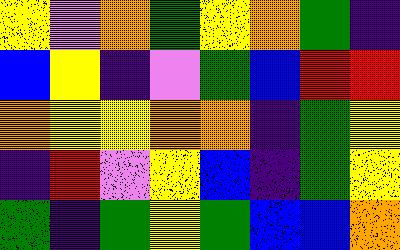[["yellow", "violet", "orange", "green", "yellow", "orange", "green", "indigo"], ["blue", "yellow", "indigo", "violet", "green", "blue", "red", "red"], ["orange", "yellow", "yellow", "orange", "orange", "indigo", "green", "yellow"], ["indigo", "red", "violet", "yellow", "blue", "indigo", "green", "yellow"], ["green", "indigo", "green", "yellow", "green", "blue", "blue", "orange"]]